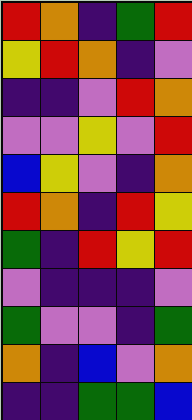[["red", "orange", "indigo", "green", "red"], ["yellow", "red", "orange", "indigo", "violet"], ["indigo", "indigo", "violet", "red", "orange"], ["violet", "violet", "yellow", "violet", "red"], ["blue", "yellow", "violet", "indigo", "orange"], ["red", "orange", "indigo", "red", "yellow"], ["green", "indigo", "red", "yellow", "red"], ["violet", "indigo", "indigo", "indigo", "violet"], ["green", "violet", "violet", "indigo", "green"], ["orange", "indigo", "blue", "violet", "orange"], ["indigo", "indigo", "green", "green", "blue"]]